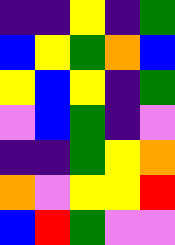[["indigo", "indigo", "yellow", "indigo", "green"], ["blue", "yellow", "green", "orange", "blue"], ["yellow", "blue", "yellow", "indigo", "green"], ["violet", "blue", "green", "indigo", "violet"], ["indigo", "indigo", "green", "yellow", "orange"], ["orange", "violet", "yellow", "yellow", "red"], ["blue", "red", "green", "violet", "violet"]]